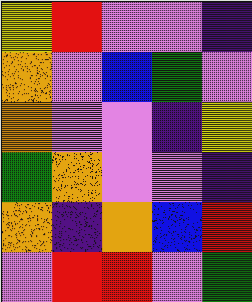[["yellow", "red", "violet", "violet", "indigo"], ["orange", "violet", "blue", "green", "violet"], ["orange", "violet", "violet", "indigo", "yellow"], ["green", "orange", "violet", "violet", "indigo"], ["orange", "indigo", "orange", "blue", "red"], ["violet", "red", "red", "violet", "green"]]